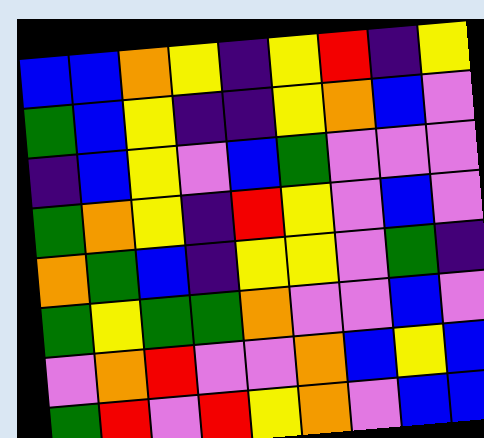[["blue", "blue", "orange", "yellow", "indigo", "yellow", "red", "indigo", "yellow"], ["green", "blue", "yellow", "indigo", "indigo", "yellow", "orange", "blue", "violet"], ["indigo", "blue", "yellow", "violet", "blue", "green", "violet", "violet", "violet"], ["green", "orange", "yellow", "indigo", "red", "yellow", "violet", "blue", "violet"], ["orange", "green", "blue", "indigo", "yellow", "yellow", "violet", "green", "indigo"], ["green", "yellow", "green", "green", "orange", "violet", "violet", "blue", "violet"], ["violet", "orange", "red", "violet", "violet", "orange", "blue", "yellow", "blue"], ["green", "red", "violet", "red", "yellow", "orange", "violet", "blue", "blue"]]